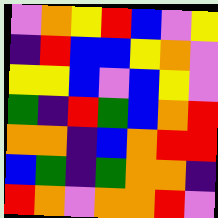[["violet", "orange", "yellow", "red", "blue", "violet", "yellow"], ["indigo", "red", "blue", "blue", "yellow", "orange", "violet"], ["yellow", "yellow", "blue", "violet", "blue", "yellow", "violet"], ["green", "indigo", "red", "green", "blue", "orange", "red"], ["orange", "orange", "indigo", "blue", "orange", "red", "red"], ["blue", "green", "indigo", "green", "orange", "orange", "indigo"], ["red", "orange", "violet", "orange", "orange", "red", "violet"]]